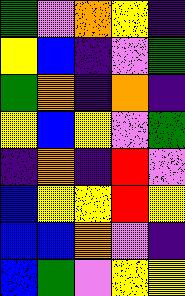[["green", "violet", "orange", "yellow", "indigo"], ["yellow", "blue", "indigo", "violet", "green"], ["green", "orange", "indigo", "orange", "indigo"], ["yellow", "blue", "yellow", "violet", "green"], ["indigo", "orange", "indigo", "red", "violet"], ["blue", "yellow", "yellow", "red", "yellow"], ["blue", "blue", "orange", "violet", "indigo"], ["blue", "green", "violet", "yellow", "yellow"]]